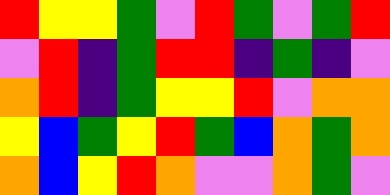[["red", "yellow", "yellow", "green", "violet", "red", "green", "violet", "green", "red"], ["violet", "red", "indigo", "green", "red", "red", "indigo", "green", "indigo", "violet"], ["orange", "red", "indigo", "green", "yellow", "yellow", "red", "violet", "orange", "orange"], ["yellow", "blue", "green", "yellow", "red", "green", "blue", "orange", "green", "orange"], ["orange", "blue", "yellow", "red", "orange", "violet", "violet", "orange", "green", "violet"]]